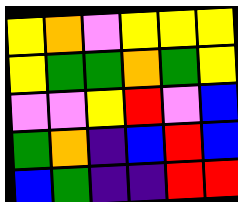[["yellow", "orange", "violet", "yellow", "yellow", "yellow"], ["yellow", "green", "green", "orange", "green", "yellow"], ["violet", "violet", "yellow", "red", "violet", "blue"], ["green", "orange", "indigo", "blue", "red", "blue"], ["blue", "green", "indigo", "indigo", "red", "red"]]